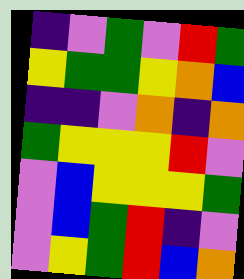[["indigo", "violet", "green", "violet", "red", "green"], ["yellow", "green", "green", "yellow", "orange", "blue"], ["indigo", "indigo", "violet", "orange", "indigo", "orange"], ["green", "yellow", "yellow", "yellow", "red", "violet"], ["violet", "blue", "yellow", "yellow", "yellow", "green"], ["violet", "blue", "green", "red", "indigo", "violet"], ["violet", "yellow", "green", "red", "blue", "orange"]]